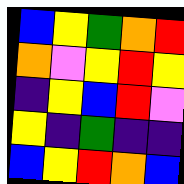[["blue", "yellow", "green", "orange", "red"], ["orange", "violet", "yellow", "red", "yellow"], ["indigo", "yellow", "blue", "red", "violet"], ["yellow", "indigo", "green", "indigo", "indigo"], ["blue", "yellow", "red", "orange", "blue"]]